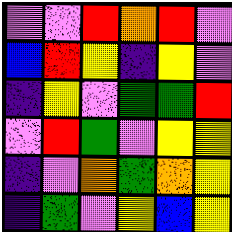[["violet", "violet", "red", "orange", "red", "violet"], ["blue", "red", "yellow", "indigo", "yellow", "violet"], ["indigo", "yellow", "violet", "green", "green", "red"], ["violet", "red", "green", "violet", "yellow", "yellow"], ["indigo", "violet", "orange", "green", "orange", "yellow"], ["indigo", "green", "violet", "yellow", "blue", "yellow"]]